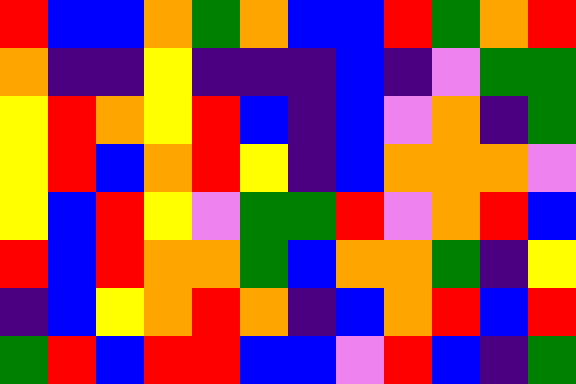[["red", "blue", "blue", "orange", "green", "orange", "blue", "blue", "red", "green", "orange", "red"], ["orange", "indigo", "indigo", "yellow", "indigo", "indigo", "indigo", "blue", "indigo", "violet", "green", "green"], ["yellow", "red", "orange", "yellow", "red", "blue", "indigo", "blue", "violet", "orange", "indigo", "green"], ["yellow", "red", "blue", "orange", "red", "yellow", "indigo", "blue", "orange", "orange", "orange", "violet"], ["yellow", "blue", "red", "yellow", "violet", "green", "green", "red", "violet", "orange", "red", "blue"], ["red", "blue", "red", "orange", "orange", "green", "blue", "orange", "orange", "green", "indigo", "yellow"], ["indigo", "blue", "yellow", "orange", "red", "orange", "indigo", "blue", "orange", "red", "blue", "red"], ["green", "red", "blue", "red", "red", "blue", "blue", "violet", "red", "blue", "indigo", "green"]]